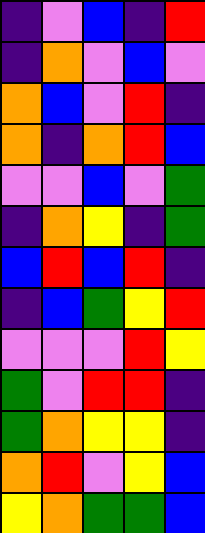[["indigo", "violet", "blue", "indigo", "red"], ["indigo", "orange", "violet", "blue", "violet"], ["orange", "blue", "violet", "red", "indigo"], ["orange", "indigo", "orange", "red", "blue"], ["violet", "violet", "blue", "violet", "green"], ["indigo", "orange", "yellow", "indigo", "green"], ["blue", "red", "blue", "red", "indigo"], ["indigo", "blue", "green", "yellow", "red"], ["violet", "violet", "violet", "red", "yellow"], ["green", "violet", "red", "red", "indigo"], ["green", "orange", "yellow", "yellow", "indigo"], ["orange", "red", "violet", "yellow", "blue"], ["yellow", "orange", "green", "green", "blue"]]